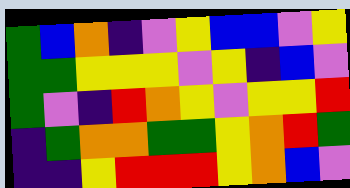[["green", "blue", "orange", "indigo", "violet", "yellow", "blue", "blue", "violet", "yellow"], ["green", "green", "yellow", "yellow", "yellow", "violet", "yellow", "indigo", "blue", "violet"], ["green", "violet", "indigo", "red", "orange", "yellow", "violet", "yellow", "yellow", "red"], ["indigo", "green", "orange", "orange", "green", "green", "yellow", "orange", "red", "green"], ["indigo", "indigo", "yellow", "red", "red", "red", "yellow", "orange", "blue", "violet"]]